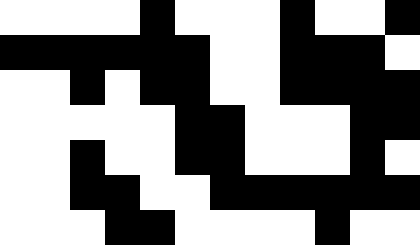[["white", "white", "white", "white", "black", "white", "white", "white", "black", "white", "white", "black"], ["black", "black", "black", "black", "black", "black", "white", "white", "black", "black", "black", "white"], ["white", "white", "black", "white", "black", "black", "white", "white", "black", "black", "black", "black"], ["white", "white", "white", "white", "white", "black", "black", "white", "white", "white", "black", "black"], ["white", "white", "black", "white", "white", "black", "black", "white", "white", "white", "black", "white"], ["white", "white", "black", "black", "white", "white", "black", "black", "black", "black", "black", "black"], ["white", "white", "white", "black", "black", "white", "white", "white", "white", "black", "white", "white"]]